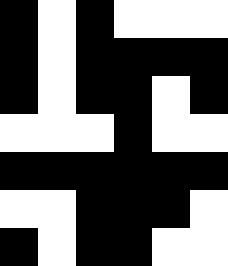[["black", "white", "black", "white", "white", "white"], ["black", "white", "black", "black", "black", "black"], ["black", "white", "black", "black", "white", "black"], ["white", "white", "white", "black", "white", "white"], ["black", "black", "black", "black", "black", "black"], ["white", "white", "black", "black", "black", "white"], ["black", "white", "black", "black", "white", "white"]]